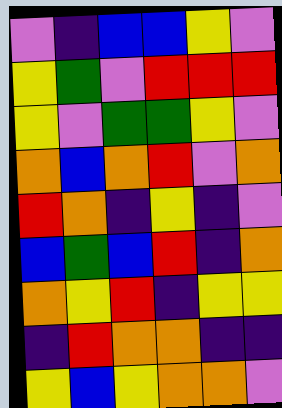[["violet", "indigo", "blue", "blue", "yellow", "violet"], ["yellow", "green", "violet", "red", "red", "red"], ["yellow", "violet", "green", "green", "yellow", "violet"], ["orange", "blue", "orange", "red", "violet", "orange"], ["red", "orange", "indigo", "yellow", "indigo", "violet"], ["blue", "green", "blue", "red", "indigo", "orange"], ["orange", "yellow", "red", "indigo", "yellow", "yellow"], ["indigo", "red", "orange", "orange", "indigo", "indigo"], ["yellow", "blue", "yellow", "orange", "orange", "violet"]]